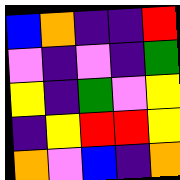[["blue", "orange", "indigo", "indigo", "red"], ["violet", "indigo", "violet", "indigo", "green"], ["yellow", "indigo", "green", "violet", "yellow"], ["indigo", "yellow", "red", "red", "yellow"], ["orange", "violet", "blue", "indigo", "orange"]]